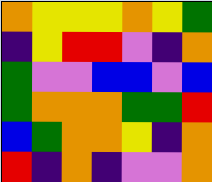[["orange", "yellow", "yellow", "yellow", "orange", "yellow", "green"], ["indigo", "yellow", "red", "red", "violet", "indigo", "orange"], ["green", "violet", "violet", "blue", "blue", "violet", "blue"], ["green", "orange", "orange", "orange", "green", "green", "red"], ["blue", "green", "orange", "orange", "yellow", "indigo", "orange"], ["red", "indigo", "orange", "indigo", "violet", "violet", "orange"]]